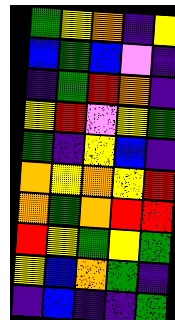[["green", "yellow", "orange", "indigo", "yellow"], ["blue", "green", "blue", "violet", "indigo"], ["indigo", "green", "red", "orange", "indigo"], ["yellow", "red", "violet", "yellow", "green"], ["green", "indigo", "yellow", "blue", "indigo"], ["orange", "yellow", "orange", "yellow", "red"], ["orange", "green", "orange", "red", "red"], ["red", "yellow", "green", "yellow", "green"], ["yellow", "blue", "orange", "green", "indigo"], ["indigo", "blue", "indigo", "indigo", "green"]]